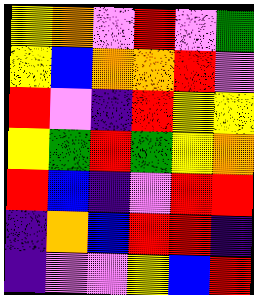[["yellow", "orange", "violet", "red", "violet", "green"], ["yellow", "blue", "orange", "orange", "red", "violet"], ["red", "violet", "indigo", "red", "yellow", "yellow"], ["yellow", "green", "red", "green", "yellow", "orange"], ["red", "blue", "indigo", "violet", "red", "red"], ["indigo", "orange", "blue", "red", "red", "indigo"], ["indigo", "violet", "violet", "yellow", "blue", "red"]]